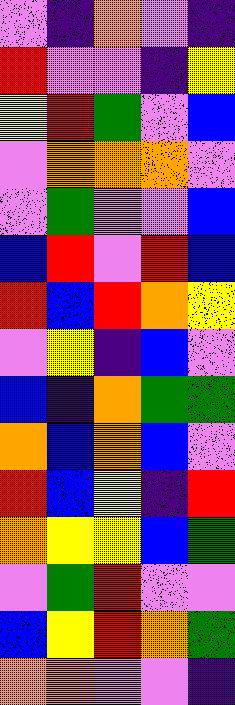[["violet", "indigo", "orange", "violet", "indigo"], ["red", "violet", "violet", "indigo", "yellow"], ["yellow", "red", "green", "violet", "blue"], ["violet", "orange", "orange", "orange", "violet"], ["violet", "green", "violet", "violet", "blue"], ["blue", "red", "violet", "red", "blue"], ["red", "blue", "red", "orange", "yellow"], ["violet", "yellow", "indigo", "blue", "violet"], ["blue", "indigo", "orange", "green", "green"], ["orange", "blue", "orange", "blue", "violet"], ["red", "blue", "yellow", "indigo", "red"], ["orange", "yellow", "yellow", "blue", "green"], ["violet", "green", "red", "violet", "violet"], ["blue", "yellow", "red", "orange", "green"], ["orange", "orange", "violet", "violet", "indigo"]]